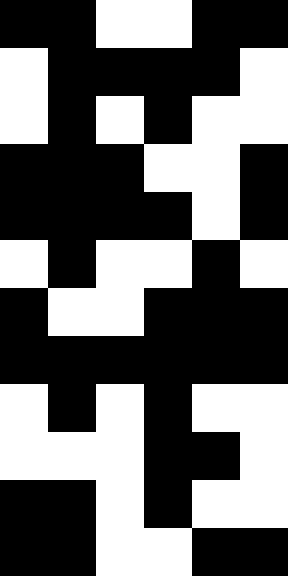[["black", "black", "white", "white", "black", "black"], ["white", "black", "black", "black", "black", "white"], ["white", "black", "white", "black", "white", "white"], ["black", "black", "black", "white", "white", "black"], ["black", "black", "black", "black", "white", "black"], ["white", "black", "white", "white", "black", "white"], ["black", "white", "white", "black", "black", "black"], ["black", "black", "black", "black", "black", "black"], ["white", "black", "white", "black", "white", "white"], ["white", "white", "white", "black", "black", "white"], ["black", "black", "white", "black", "white", "white"], ["black", "black", "white", "white", "black", "black"]]